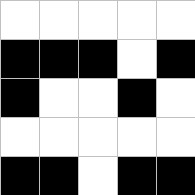[["white", "white", "white", "white", "white"], ["black", "black", "black", "white", "black"], ["black", "white", "white", "black", "white"], ["white", "white", "white", "white", "white"], ["black", "black", "white", "black", "black"]]